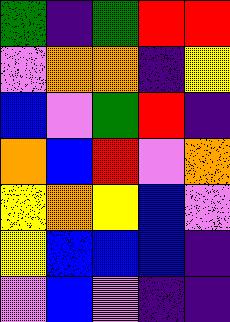[["green", "indigo", "green", "red", "red"], ["violet", "orange", "orange", "indigo", "yellow"], ["blue", "violet", "green", "red", "indigo"], ["orange", "blue", "red", "violet", "orange"], ["yellow", "orange", "yellow", "blue", "violet"], ["yellow", "blue", "blue", "blue", "indigo"], ["violet", "blue", "violet", "indigo", "indigo"]]